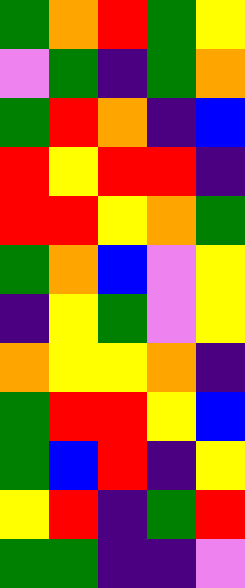[["green", "orange", "red", "green", "yellow"], ["violet", "green", "indigo", "green", "orange"], ["green", "red", "orange", "indigo", "blue"], ["red", "yellow", "red", "red", "indigo"], ["red", "red", "yellow", "orange", "green"], ["green", "orange", "blue", "violet", "yellow"], ["indigo", "yellow", "green", "violet", "yellow"], ["orange", "yellow", "yellow", "orange", "indigo"], ["green", "red", "red", "yellow", "blue"], ["green", "blue", "red", "indigo", "yellow"], ["yellow", "red", "indigo", "green", "red"], ["green", "green", "indigo", "indigo", "violet"]]